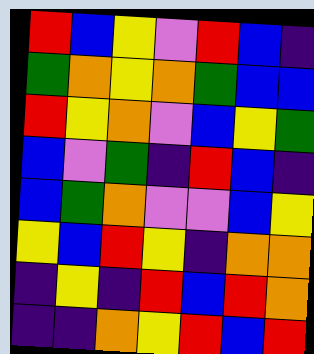[["red", "blue", "yellow", "violet", "red", "blue", "indigo"], ["green", "orange", "yellow", "orange", "green", "blue", "blue"], ["red", "yellow", "orange", "violet", "blue", "yellow", "green"], ["blue", "violet", "green", "indigo", "red", "blue", "indigo"], ["blue", "green", "orange", "violet", "violet", "blue", "yellow"], ["yellow", "blue", "red", "yellow", "indigo", "orange", "orange"], ["indigo", "yellow", "indigo", "red", "blue", "red", "orange"], ["indigo", "indigo", "orange", "yellow", "red", "blue", "red"]]